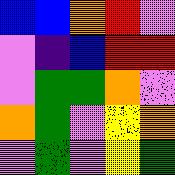[["blue", "blue", "orange", "red", "violet"], ["violet", "indigo", "blue", "red", "red"], ["violet", "green", "green", "orange", "violet"], ["orange", "green", "violet", "yellow", "orange"], ["violet", "green", "violet", "yellow", "green"]]